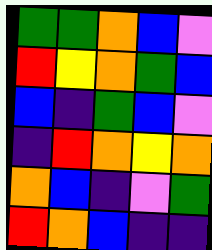[["green", "green", "orange", "blue", "violet"], ["red", "yellow", "orange", "green", "blue"], ["blue", "indigo", "green", "blue", "violet"], ["indigo", "red", "orange", "yellow", "orange"], ["orange", "blue", "indigo", "violet", "green"], ["red", "orange", "blue", "indigo", "indigo"]]